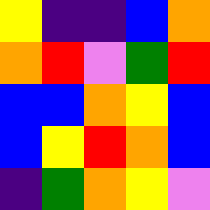[["yellow", "indigo", "indigo", "blue", "orange"], ["orange", "red", "violet", "green", "red"], ["blue", "blue", "orange", "yellow", "blue"], ["blue", "yellow", "red", "orange", "blue"], ["indigo", "green", "orange", "yellow", "violet"]]